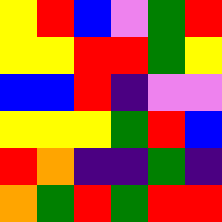[["yellow", "red", "blue", "violet", "green", "red"], ["yellow", "yellow", "red", "red", "green", "yellow"], ["blue", "blue", "red", "indigo", "violet", "violet"], ["yellow", "yellow", "yellow", "green", "red", "blue"], ["red", "orange", "indigo", "indigo", "green", "indigo"], ["orange", "green", "red", "green", "red", "red"]]